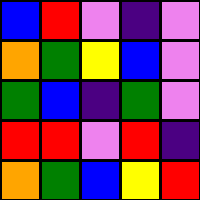[["blue", "red", "violet", "indigo", "violet"], ["orange", "green", "yellow", "blue", "violet"], ["green", "blue", "indigo", "green", "violet"], ["red", "red", "violet", "red", "indigo"], ["orange", "green", "blue", "yellow", "red"]]